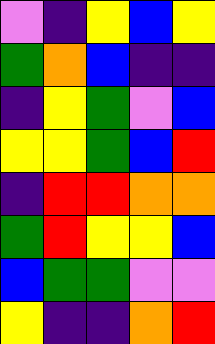[["violet", "indigo", "yellow", "blue", "yellow"], ["green", "orange", "blue", "indigo", "indigo"], ["indigo", "yellow", "green", "violet", "blue"], ["yellow", "yellow", "green", "blue", "red"], ["indigo", "red", "red", "orange", "orange"], ["green", "red", "yellow", "yellow", "blue"], ["blue", "green", "green", "violet", "violet"], ["yellow", "indigo", "indigo", "orange", "red"]]